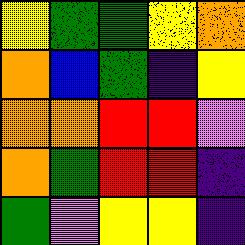[["yellow", "green", "green", "yellow", "orange"], ["orange", "blue", "green", "indigo", "yellow"], ["orange", "orange", "red", "red", "violet"], ["orange", "green", "red", "red", "indigo"], ["green", "violet", "yellow", "yellow", "indigo"]]